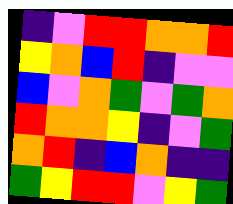[["indigo", "violet", "red", "red", "orange", "orange", "red"], ["yellow", "orange", "blue", "red", "indigo", "violet", "violet"], ["blue", "violet", "orange", "green", "violet", "green", "orange"], ["red", "orange", "orange", "yellow", "indigo", "violet", "green"], ["orange", "red", "indigo", "blue", "orange", "indigo", "indigo"], ["green", "yellow", "red", "red", "violet", "yellow", "green"]]